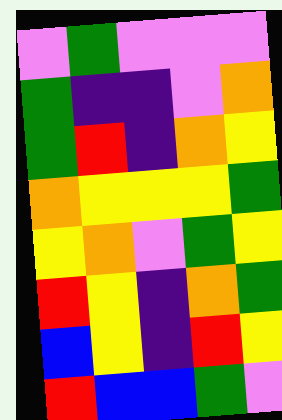[["violet", "green", "violet", "violet", "violet"], ["green", "indigo", "indigo", "violet", "orange"], ["green", "red", "indigo", "orange", "yellow"], ["orange", "yellow", "yellow", "yellow", "green"], ["yellow", "orange", "violet", "green", "yellow"], ["red", "yellow", "indigo", "orange", "green"], ["blue", "yellow", "indigo", "red", "yellow"], ["red", "blue", "blue", "green", "violet"]]